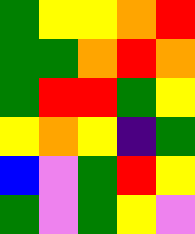[["green", "yellow", "yellow", "orange", "red"], ["green", "green", "orange", "red", "orange"], ["green", "red", "red", "green", "yellow"], ["yellow", "orange", "yellow", "indigo", "green"], ["blue", "violet", "green", "red", "yellow"], ["green", "violet", "green", "yellow", "violet"]]